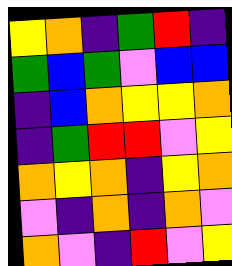[["yellow", "orange", "indigo", "green", "red", "indigo"], ["green", "blue", "green", "violet", "blue", "blue"], ["indigo", "blue", "orange", "yellow", "yellow", "orange"], ["indigo", "green", "red", "red", "violet", "yellow"], ["orange", "yellow", "orange", "indigo", "yellow", "orange"], ["violet", "indigo", "orange", "indigo", "orange", "violet"], ["orange", "violet", "indigo", "red", "violet", "yellow"]]